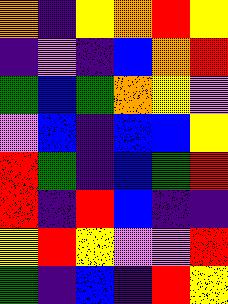[["orange", "indigo", "yellow", "orange", "red", "yellow"], ["indigo", "violet", "indigo", "blue", "orange", "red"], ["green", "blue", "green", "orange", "yellow", "violet"], ["violet", "blue", "indigo", "blue", "blue", "yellow"], ["red", "green", "indigo", "blue", "green", "red"], ["red", "indigo", "red", "blue", "indigo", "indigo"], ["yellow", "red", "yellow", "violet", "violet", "red"], ["green", "indigo", "blue", "indigo", "red", "yellow"]]